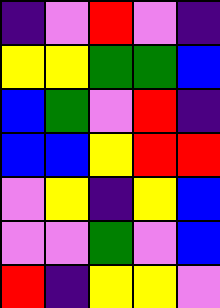[["indigo", "violet", "red", "violet", "indigo"], ["yellow", "yellow", "green", "green", "blue"], ["blue", "green", "violet", "red", "indigo"], ["blue", "blue", "yellow", "red", "red"], ["violet", "yellow", "indigo", "yellow", "blue"], ["violet", "violet", "green", "violet", "blue"], ["red", "indigo", "yellow", "yellow", "violet"]]